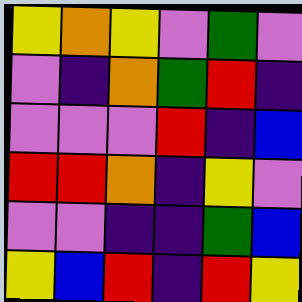[["yellow", "orange", "yellow", "violet", "green", "violet"], ["violet", "indigo", "orange", "green", "red", "indigo"], ["violet", "violet", "violet", "red", "indigo", "blue"], ["red", "red", "orange", "indigo", "yellow", "violet"], ["violet", "violet", "indigo", "indigo", "green", "blue"], ["yellow", "blue", "red", "indigo", "red", "yellow"]]